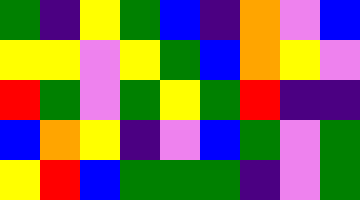[["green", "indigo", "yellow", "green", "blue", "indigo", "orange", "violet", "blue"], ["yellow", "yellow", "violet", "yellow", "green", "blue", "orange", "yellow", "violet"], ["red", "green", "violet", "green", "yellow", "green", "red", "indigo", "indigo"], ["blue", "orange", "yellow", "indigo", "violet", "blue", "green", "violet", "green"], ["yellow", "red", "blue", "green", "green", "green", "indigo", "violet", "green"]]